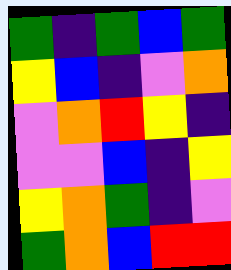[["green", "indigo", "green", "blue", "green"], ["yellow", "blue", "indigo", "violet", "orange"], ["violet", "orange", "red", "yellow", "indigo"], ["violet", "violet", "blue", "indigo", "yellow"], ["yellow", "orange", "green", "indigo", "violet"], ["green", "orange", "blue", "red", "red"]]